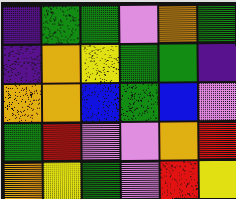[["indigo", "green", "green", "violet", "orange", "green"], ["indigo", "orange", "yellow", "green", "green", "indigo"], ["orange", "orange", "blue", "green", "blue", "violet"], ["green", "red", "violet", "violet", "orange", "red"], ["orange", "yellow", "green", "violet", "red", "yellow"]]